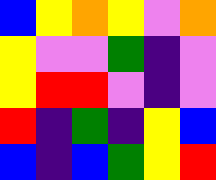[["blue", "yellow", "orange", "yellow", "violet", "orange"], ["yellow", "violet", "violet", "green", "indigo", "violet"], ["yellow", "red", "red", "violet", "indigo", "violet"], ["red", "indigo", "green", "indigo", "yellow", "blue"], ["blue", "indigo", "blue", "green", "yellow", "red"]]